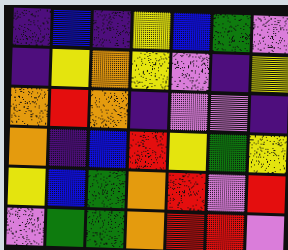[["indigo", "blue", "indigo", "yellow", "blue", "green", "violet"], ["indigo", "yellow", "orange", "yellow", "violet", "indigo", "yellow"], ["orange", "red", "orange", "indigo", "violet", "violet", "indigo"], ["orange", "indigo", "blue", "red", "yellow", "green", "yellow"], ["yellow", "blue", "green", "orange", "red", "violet", "red"], ["violet", "green", "green", "orange", "red", "red", "violet"]]